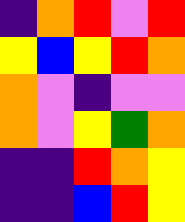[["indigo", "orange", "red", "violet", "red"], ["yellow", "blue", "yellow", "red", "orange"], ["orange", "violet", "indigo", "violet", "violet"], ["orange", "violet", "yellow", "green", "orange"], ["indigo", "indigo", "red", "orange", "yellow"], ["indigo", "indigo", "blue", "red", "yellow"]]